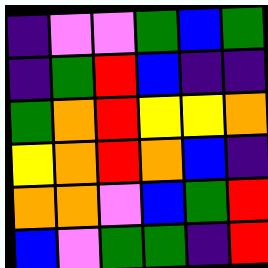[["indigo", "violet", "violet", "green", "blue", "green"], ["indigo", "green", "red", "blue", "indigo", "indigo"], ["green", "orange", "red", "yellow", "yellow", "orange"], ["yellow", "orange", "red", "orange", "blue", "indigo"], ["orange", "orange", "violet", "blue", "green", "red"], ["blue", "violet", "green", "green", "indigo", "red"]]